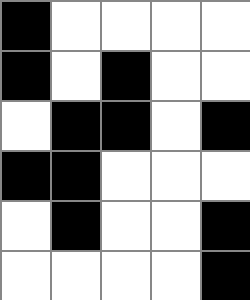[["black", "white", "white", "white", "white"], ["black", "white", "black", "white", "white"], ["white", "black", "black", "white", "black"], ["black", "black", "white", "white", "white"], ["white", "black", "white", "white", "black"], ["white", "white", "white", "white", "black"]]